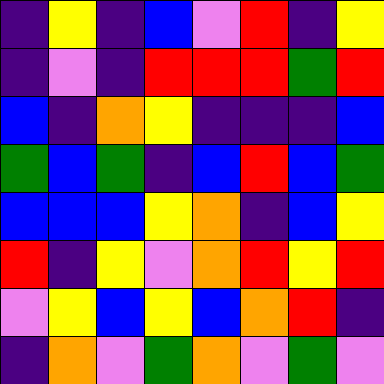[["indigo", "yellow", "indigo", "blue", "violet", "red", "indigo", "yellow"], ["indigo", "violet", "indigo", "red", "red", "red", "green", "red"], ["blue", "indigo", "orange", "yellow", "indigo", "indigo", "indigo", "blue"], ["green", "blue", "green", "indigo", "blue", "red", "blue", "green"], ["blue", "blue", "blue", "yellow", "orange", "indigo", "blue", "yellow"], ["red", "indigo", "yellow", "violet", "orange", "red", "yellow", "red"], ["violet", "yellow", "blue", "yellow", "blue", "orange", "red", "indigo"], ["indigo", "orange", "violet", "green", "orange", "violet", "green", "violet"]]